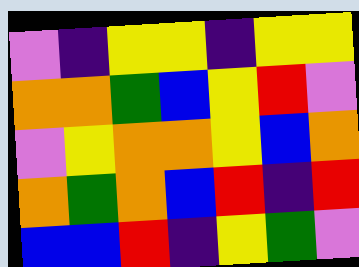[["violet", "indigo", "yellow", "yellow", "indigo", "yellow", "yellow"], ["orange", "orange", "green", "blue", "yellow", "red", "violet"], ["violet", "yellow", "orange", "orange", "yellow", "blue", "orange"], ["orange", "green", "orange", "blue", "red", "indigo", "red"], ["blue", "blue", "red", "indigo", "yellow", "green", "violet"]]